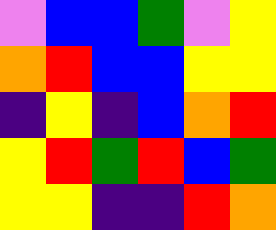[["violet", "blue", "blue", "green", "violet", "yellow"], ["orange", "red", "blue", "blue", "yellow", "yellow"], ["indigo", "yellow", "indigo", "blue", "orange", "red"], ["yellow", "red", "green", "red", "blue", "green"], ["yellow", "yellow", "indigo", "indigo", "red", "orange"]]